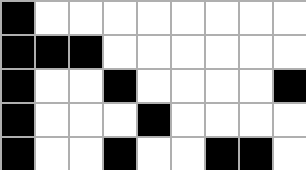[["black", "white", "white", "white", "white", "white", "white", "white", "white"], ["black", "black", "black", "white", "white", "white", "white", "white", "white"], ["black", "white", "white", "black", "white", "white", "white", "white", "black"], ["black", "white", "white", "white", "black", "white", "white", "white", "white"], ["black", "white", "white", "black", "white", "white", "black", "black", "white"]]